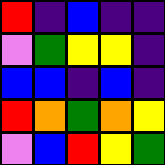[["red", "indigo", "blue", "indigo", "indigo"], ["violet", "green", "yellow", "yellow", "indigo"], ["blue", "blue", "indigo", "blue", "indigo"], ["red", "orange", "green", "orange", "yellow"], ["violet", "blue", "red", "yellow", "green"]]